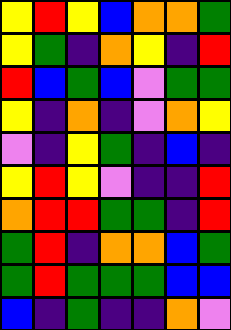[["yellow", "red", "yellow", "blue", "orange", "orange", "green"], ["yellow", "green", "indigo", "orange", "yellow", "indigo", "red"], ["red", "blue", "green", "blue", "violet", "green", "green"], ["yellow", "indigo", "orange", "indigo", "violet", "orange", "yellow"], ["violet", "indigo", "yellow", "green", "indigo", "blue", "indigo"], ["yellow", "red", "yellow", "violet", "indigo", "indigo", "red"], ["orange", "red", "red", "green", "green", "indigo", "red"], ["green", "red", "indigo", "orange", "orange", "blue", "green"], ["green", "red", "green", "green", "green", "blue", "blue"], ["blue", "indigo", "green", "indigo", "indigo", "orange", "violet"]]